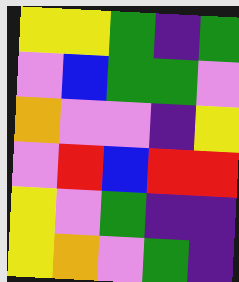[["yellow", "yellow", "green", "indigo", "green"], ["violet", "blue", "green", "green", "violet"], ["orange", "violet", "violet", "indigo", "yellow"], ["violet", "red", "blue", "red", "red"], ["yellow", "violet", "green", "indigo", "indigo"], ["yellow", "orange", "violet", "green", "indigo"]]